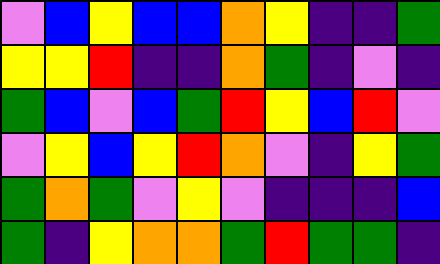[["violet", "blue", "yellow", "blue", "blue", "orange", "yellow", "indigo", "indigo", "green"], ["yellow", "yellow", "red", "indigo", "indigo", "orange", "green", "indigo", "violet", "indigo"], ["green", "blue", "violet", "blue", "green", "red", "yellow", "blue", "red", "violet"], ["violet", "yellow", "blue", "yellow", "red", "orange", "violet", "indigo", "yellow", "green"], ["green", "orange", "green", "violet", "yellow", "violet", "indigo", "indigo", "indigo", "blue"], ["green", "indigo", "yellow", "orange", "orange", "green", "red", "green", "green", "indigo"]]